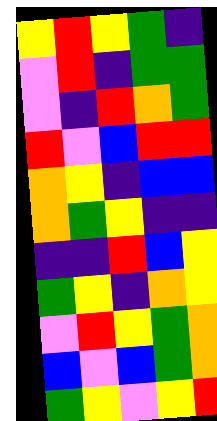[["yellow", "red", "yellow", "green", "indigo"], ["violet", "red", "indigo", "green", "green"], ["violet", "indigo", "red", "orange", "green"], ["red", "violet", "blue", "red", "red"], ["orange", "yellow", "indigo", "blue", "blue"], ["orange", "green", "yellow", "indigo", "indigo"], ["indigo", "indigo", "red", "blue", "yellow"], ["green", "yellow", "indigo", "orange", "yellow"], ["violet", "red", "yellow", "green", "orange"], ["blue", "violet", "blue", "green", "orange"], ["green", "yellow", "violet", "yellow", "red"]]